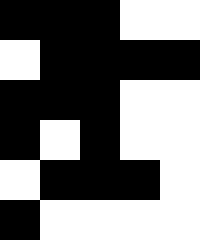[["black", "black", "black", "white", "white"], ["white", "black", "black", "black", "black"], ["black", "black", "black", "white", "white"], ["black", "white", "black", "white", "white"], ["white", "black", "black", "black", "white"], ["black", "white", "white", "white", "white"]]